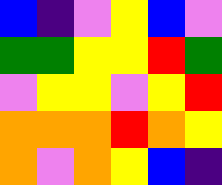[["blue", "indigo", "violet", "yellow", "blue", "violet"], ["green", "green", "yellow", "yellow", "red", "green"], ["violet", "yellow", "yellow", "violet", "yellow", "red"], ["orange", "orange", "orange", "red", "orange", "yellow"], ["orange", "violet", "orange", "yellow", "blue", "indigo"]]